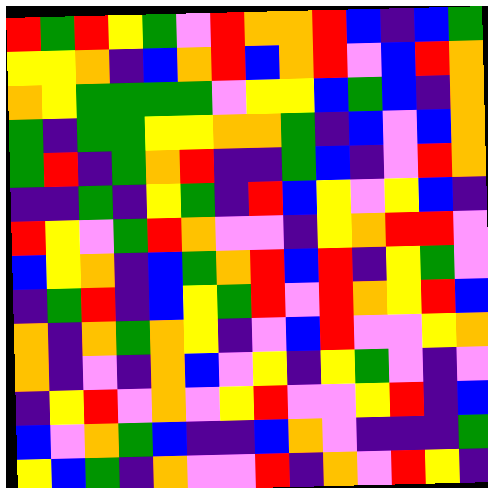[["red", "green", "red", "yellow", "green", "violet", "red", "orange", "orange", "red", "blue", "indigo", "blue", "green"], ["yellow", "yellow", "orange", "indigo", "blue", "orange", "red", "blue", "orange", "red", "violet", "blue", "red", "orange"], ["orange", "yellow", "green", "green", "green", "green", "violet", "yellow", "yellow", "blue", "green", "blue", "indigo", "orange"], ["green", "indigo", "green", "green", "yellow", "yellow", "orange", "orange", "green", "indigo", "blue", "violet", "blue", "orange"], ["green", "red", "indigo", "green", "orange", "red", "indigo", "indigo", "green", "blue", "indigo", "violet", "red", "orange"], ["indigo", "indigo", "green", "indigo", "yellow", "green", "indigo", "red", "blue", "yellow", "violet", "yellow", "blue", "indigo"], ["red", "yellow", "violet", "green", "red", "orange", "violet", "violet", "indigo", "yellow", "orange", "red", "red", "violet"], ["blue", "yellow", "orange", "indigo", "blue", "green", "orange", "red", "blue", "red", "indigo", "yellow", "green", "violet"], ["indigo", "green", "red", "indigo", "blue", "yellow", "green", "red", "violet", "red", "orange", "yellow", "red", "blue"], ["orange", "indigo", "orange", "green", "orange", "yellow", "indigo", "violet", "blue", "red", "violet", "violet", "yellow", "orange"], ["orange", "indigo", "violet", "indigo", "orange", "blue", "violet", "yellow", "indigo", "yellow", "green", "violet", "indigo", "violet"], ["indigo", "yellow", "red", "violet", "orange", "violet", "yellow", "red", "violet", "violet", "yellow", "red", "indigo", "blue"], ["blue", "violet", "orange", "green", "blue", "indigo", "indigo", "blue", "orange", "violet", "indigo", "indigo", "indigo", "green"], ["yellow", "blue", "green", "indigo", "orange", "violet", "violet", "red", "indigo", "orange", "violet", "red", "yellow", "indigo"]]